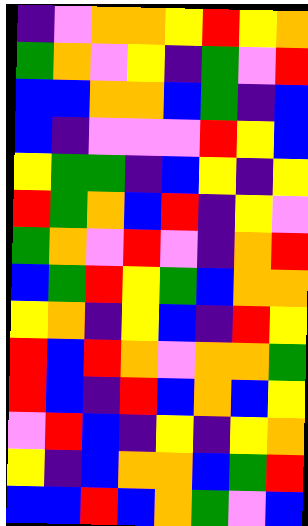[["indigo", "violet", "orange", "orange", "yellow", "red", "yellow", "orange"], ["green", "orange", "violet", "yellow", "indigo", "green", "violet", "red"], ["blue", "blue", "orange", "orange", "blue", "green", "indigo", "blue"], ["blue", "indigo", "violet", "violet", "violet", "red", "yellow", "blue"], ["yellow", "green", "green", "indigo", "blue", "yellow", "indigo", "yellow"], ["red", "green", "orange", "blue", "red", "indigo", "yellow", "violet"], ["green", "orange", "violet", "red", "violet", "indigo", "orange", "red"], ["blue", "green", "red", "yellow", "green", "blue", "orange", "orange"], ["yellow", "orange", "indigo", "yellow", "blue", "indigo", "red", "yellow"], ["red", "blue", "red", "orange", "violet", "orange", "orange", "green"], ["red", "blue", "indigo", "red", "blue", "orange", "blue", "yellow"], ["violet", "red", "blue", "indigo", "yellow", "indigo", "yellow", "orange"], ["yellow", "indigo", "blue", "orange", "orange", "blue", "green", "red"], ["blue", "blue", "red", "blue", "orange", "green", "violet", "blue"]]